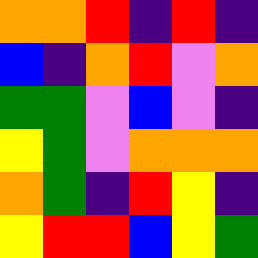[["orange", "orange", "red", "indigo", "red", "indigo"], ["blue", "indigo", "orange", "red", "violet", "orange"], ["green", "green", "violet", "blue", "violet", "indigo"], ["yellow", "green", "violet", "orange", "orange", "orange"], ["orange", "green", "indigo", "red", "yellow", "indigo"], ["yellow", "red", "red", "blue", "yellow", "green"]]